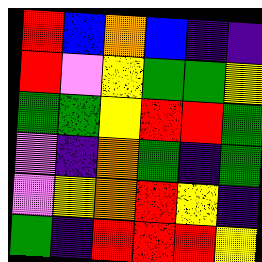[["red", "blue", "orange", "blue", "indigo", "indigo"], ["red", "violet", "yellow", "green", "green", "yellow"], ["green", "green", "yellow", "red", "red", "green"], ["violet", "indigo", "orange", "green", "indigo", "green"], ["violet", "yellow", "orange", "red", "yellow", "indigo"], ["green", "indigo", "red", "red", "red", "yellow"]]